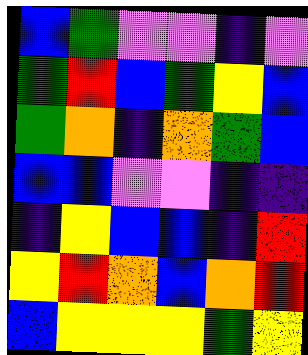[["blue", "green", "violet", "violet", "indigo", "violet"], ["green", "red", "blue", "green", "yellow", "blue"], ["green", "orange", "indigo", "orange", "green", "blue"], ["blue", "blue", "violet", "violet", "indigo", "indigo"], ["indigo", "yellow", "blue", "blue", "indigo", "red"], ["yellow", "red", "orange", "blue", "orange", "red"], ["blue", "yellow", "yellow", "yellow", "green", "yellow"]]